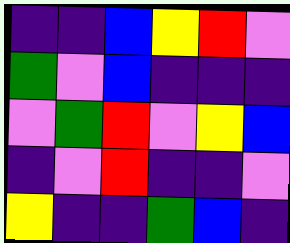[["indigo", "indigo", "blue", "yellow", "red", "violet"], ["green", "violet", "blue", "indigo", "indigo", "indigo"], ["violet", "green", "red", "violet", "yellow", "blue"], ["indigo", "violet", "red", "indigo", "indigo", "violet"], ["yellow", "indigo", "indigo", "green", "blue", "indigo"]]